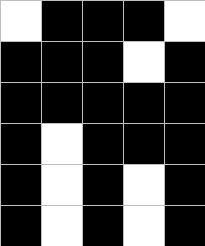[["white", "black", "black", "black", "white"], ["black", "black", "black", "white", "black"], ["black", "black", "black", "black", "black"], ["black", "white", "black", "black", "black"], ["black", "white", "black", "white", "black"], ["black", "white", "black", "white", "black"]]